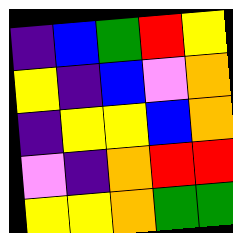[["indigo", "blue", "green", "red", "yellow"], ["yellow", "indigo", "blue", "violet", "orange"], ["indigo", "yellow", "yellow", "blue", "orange"], ["violet", "indigo", "orange", "red", "red"], ["yellow", "yellow", "orange", "green", "green"]]